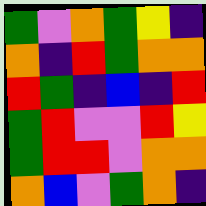[["green", "violet", "orange", "green", "yellow", "indigo"], ["orange", "indigo", "red", "green", "orange", "orange"], ["red", "green", "indigo", "blue", "indigo", "red"], ["green", "red", "violet", "violet", "red", "yellow"], ["green", "red", "red", "violet", "orange", "orange"], ["orange", "blue", "violet", "green", "orange", "indigo"]]